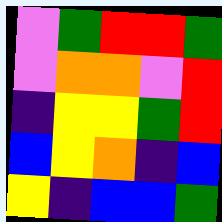[["violet", "green", "red", "red", "green"], ["violet", "orange", "orange", "violet", "red"], ["indigo", "yellow", "yellow", "green", "red"], ["blue", "yellow", "orange", "indigo", "blue"], ["yellow", "indigo", "blue", "blue", "green"]]